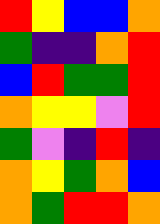[["red", "yellow", "blue", "blue", "orange"], ["green", "indigo", "indigo", "orange", "red"], ["blue", "red", "green", "green", "red"], ["orange", "yellow", "yellow", "violet", "red"], ["green", "violet", "indigo", "red", "indigo"], ["orange", "yellow", "green", "orange", "blue"], ["orange", "green", "red", "red", "orange"]]